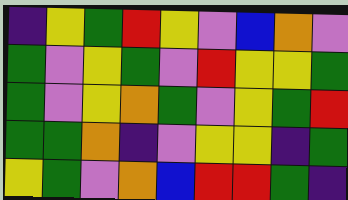[["indigo", "yellow", "green", "red", "yellow", "violet", "blue", "orange", "violet"], ["green", "violet", "yellow", "green", "violet", "red", "yellow", "yellow", "green"], ["green", "violet", "yellow", "orange", "green", "violet", "yellow", "green", "red"], ["green", "green", "orange", "indigo", "violet", "yellow", "yellow", "indigo", "green"], ["yellow", "green", "violet", "orange", "blue", "red", "red", "green", "indigo"]]